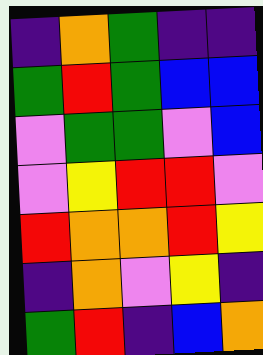[["indigo", "orange", "green", "indigo", "indigo"], ["green", "red", "green", "blue", "blue"], ["violet", "green", "green", "violet", "blue"], ["violet", "yellow", "red", "red", "violet"], ["red", "orange", "orange", "red", "yellow"], ["indigo", "orange", "violet", "yellow", "indigo"], ["green", "red", "indigo", "blue", "orange"]]